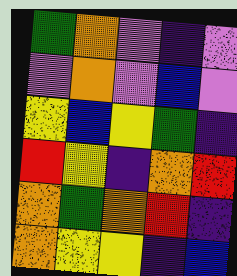[["green", "orange", "violet", "indigo", "violet"], ["violet", "orange", "violet", "blue", "violet"], ["yellow", "blue", "yellow", "green", "indigo"], ["red", "yellow", "indigo", "orange", "red"], ["orange", "green", "orange", "red", "indigo"], ["orange", "yellow", "yellow", "indigo", "blue"]]